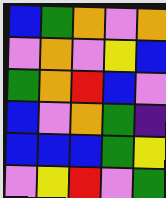[["blue", "green", "orange", "violet", "orange"], ["violet", "orange", "violet", "yellow", "blue"], ["green", "orange", "red", "blue", "violet"], ["blue", "violet", "orange", "green", "indigo"], ["blue", "blue", "blue", "green", "yellow"], ["violet", "yellow", "red", "violet", "green"]]